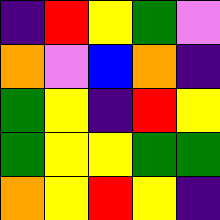[["indigo", "red", "yellow", "green", "violet"], ["orange", "violet", "blue", "orange", "indigo"], ["green", "yellow", "indigo", "red", "yellow"], ["green", "yellow", "yellow", "green", "green"], ["orange", "yellow", "red", "yellow", "indigo"]]